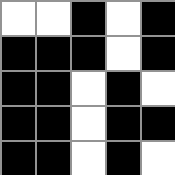[["white", "white", "black", "white", "black"], ["black", "black", "black", "white", "black"], ["black", "black", "white", "black", "white"], ["black", "black", "white", "black", "black"], ["black", "black", "white", "black", "white"]]